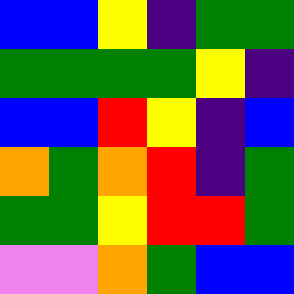[["blue", "blue", "yellow", "indigo", "green", "green"], ["green", "green", "green", "green", "yellow", "indigo"], ["blue", "blue", "red", "yellow", "indigo", "blue"], ["orange", "green", "orange", "red", "indigo", "green"], ["green", "green", "yellow", "red", "red", "green"], ["violet", "violet", "orange", "green", "blue", "blue"]]